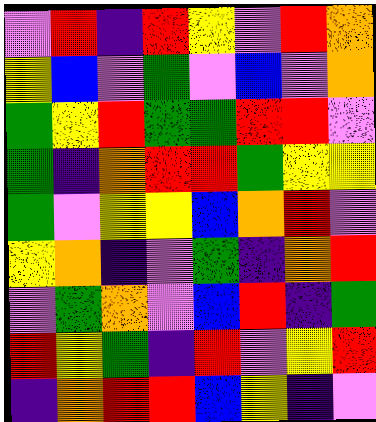[["violet", "red", "indigo", "red", "yellow", "violet", "red", "orange"], ["yellow", "blue", "violet", "green", "violet", "blue", "violet", "orange"], ["green", "yellow", "red", "green", "green", "red", "red", "violet"], ["green", "indigo", "orange", "red", "red", "green", "yellow", "yellow"], ["green", "violet", "yellow", "yellow", "blue", "orange", "red", "violet"], ["yellow", "orange", "indigo", "violet", "green", "indigo", "orange", "red"], ["violet", "green", "orange", "violet", "blue", "red", "indigo", "green"], ["red", "yellow", "green", "indigo", "red", "violet", "yellow", "red"], ["indigo", "orange", "red", "red", "blue", "yellow", "indigo", "violet"]]